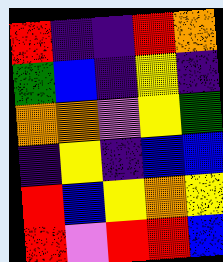[["red", "indigo", "indigo", "red", "orange"], ["green", "blue", "indigo", "yellow", "indigo"], ["orange", "orange", "violet", "yellow", "green"], ["indigo", "yellow", "indigo", "blue", "blue"], ["red", "blue", "yellow", "orange", "yellow"], ["red", "violet", "red", "red", "blue"]]